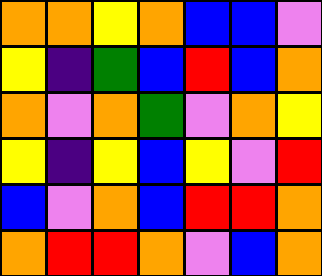[["orange", "orange", "yellow", "orange", "blue", "blue", "violet"], ["yellow", "indigo", "green", "blue", "red", "blue", "orange"], ["orange", "violet", "orange", "green", "violet", "orange", "yellow"], ["yellow", "indigo", "yellow", "blue", "yellow", "violet", "red"], ["blue", "violet", "orange", "blue", "red", "red", "orange"], ["orange", "red", "red", "orange", "violet", "blue", "orange"]]